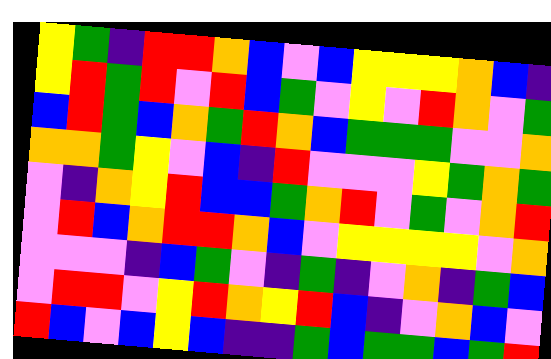[["yellow", "green", "indigo", "red", "red", "orange", "blue", "violet", "blue", "yellow", "yellow", "yellow", "orange", "blue", "indigo"], ["yellow", "red", "green", "red", "violet", "red", "blue", "green", "violet", "yellow", "violet", "red", "orange", "violet", "green"], ["blue", "red", "green", "blue", "orange", "green", "red", "orange", "blue", "green", "green", "green", "violet", "violet", "orange"], ["orange", "orange", "green", "yellow", "violet", "blue", "indigo", "red", "violet", "violet", "violet", "yellow", "green", "orange", "green"], ["violet", "indigo", "orange", "yellow", "red", "blue", "blue", "green", "orange", "red", "violet", "green", "violet", "orange", "red"], ["violet", "red", "blue", "orange", "red", "red", "orange", "blue", "violet", "yellow", "yellow", "yellow", "yellow", "violet", "orange"], ["violet", "violet", "violet", "indigo", "blue", "green", "violet", "indigo", "green", "indigo", "violet", "orange", "indigo", "green", "blue"], ["violet", "red", "red", "violet", "yellow", "red", "orange", "yellow", "red", "blue", "indigo", "violet", "orange", "blue", "violet"], ["red", "blue", "violet", "blue", "yellow", "blue", "indigo", "indigo", "green", "blue", "green", "green", "blue", "green", "red"]]